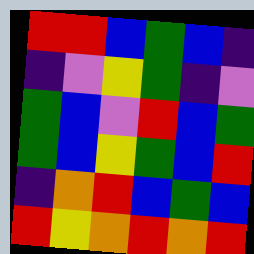[["red", "red", "blue", "green", "blue", "indigo"], ["indigo", "violet", "yellow", "green", "indigo", "violet"], ["green", "blue", "violet", "red", "blue", "green"], ["green", "blue", "yellow", "green", "blue", "red"], ["indigo", "orange", "red", "blue", "green", "blue"], ["red", "yellow", "orange", "red", "orange", "red"]]